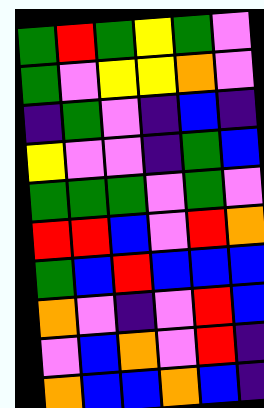[["green", "red", "green", "yellow", "green", "violet"], ["green", "violet", "yellow", "yellow", "orange", "violet"], ["indigo", "green", "violet", "indigo", "blue", "indigo"], ["yellow", "violet", "violet", "indigo", "green", "blue"], ["green", "green", "green", "violet", "green", "violet"], ["red", "red", "blue", "violet", "red", "orange"], ["green", "blue", "red", "blue", "blue", "blue"], ["orange", "violet", "indigo", "violet", "red", "blue"], ["violet", "blue", "orange", "violet", "red", "indigo"], ["orange", "blue", "blue", "orange", "blue", "indigo"]]